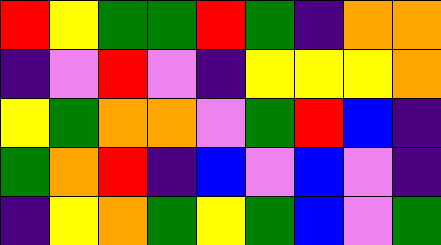[["red", "yellow", "green", "green", "red", "green", "indigo", "orange", "orange"], ["indigo", "violet", "red", "violet", "indigo", "yellow", "yellow", "yellow", "orange"], ["yellow", "green", "orange", "orange", "violet", "green", "red", "blue", "indigo"], ["green", "orange", "red", "indigo", "blue", "violet", "blue", "violet", "indigo"], ["indigo", "yellow", "orange", "green", "yellow", "green", "blue", "violet", "green"]]